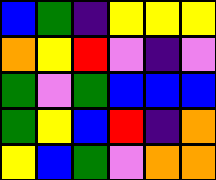[["blue", "green", "indigo", "yellow", "yellow", "yellow"], ["orange", "yellow", "red", "violet", "indigo", "violet"], ["green", "violet", "green", "blue", "blue", "blue"], ["green", "yellow", "blue", "red", "indigo", "orange"], ["yellow", "blue", "green", "violet", "orange", "orange"]]